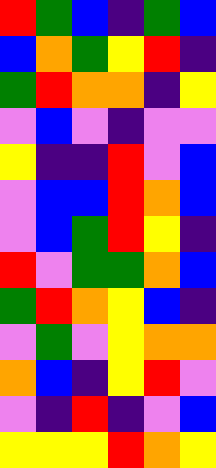[["red", "green", "blue", "indigo", "green", "blue"], ["blue", "orange", "green", "yellow", "red", "indigo"], ["green", "red", "orange", "orange", "indigo", "yellow"], ["violet", "blue", "violet", "indigo", "violet", "violet"], ["yellow", "indigo", "indigo", "red", "violet", "blue"], ["violet", "blue", "blue", "red", "orange", "blue"], ["violet", "blue", "green", "red", "yellow", "indigo"], ["red", "violet", "green", "green", "orange", "blue"], ["green", "red", "orange", "yellow", "blue", "indigo"], ["violet", "green", "violet", "yellow", "orange", "orange"], ["orange", "blue", "indigo", "yellow", "red", "violet"], ["violet", "indigo", "red", "indigo", "violet", "blue"], ["yellow", "yellow", "yellow", "red", "orange", "yellow"]]